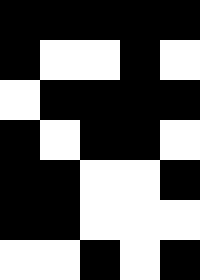[["black", "black", "black", "black", "black"], ["black", "white", "white", "black", "white"], ["white", "black", "black", "black", "black"], ["black", "white", "black", "black", "white"], ["black", "black", "white", "white", "black"], ["black", "black", "white", "white", "white"], ["white", "white", "black", "white", "black"]]